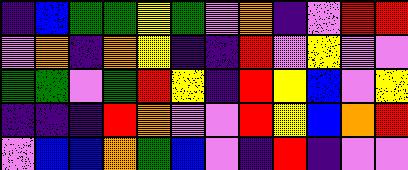[["indigo", "blue", "green", "green", "yellow", "green", "violet", "orange", "indigo", "violet", "red", "red"], ["violet", "orange", "indigo", "orange", "yellow", "indigo", "indigo", "red", "violet", "yellow", "violet", "violet"], ["green", "green", "violet", "green", "red", "yellow", "indigo", "red", "yellow", "blue", "violet", "yellow"], ["indigo", "indigo", "indigo", "red", "orange", "violet", "violet", "red", "yellow", "blue", "orange", "red"], ["violet", "blue", "blue", "orange", "green", "blue", "violet", "indigo", "red", "indigo", "violet", "violet"]]